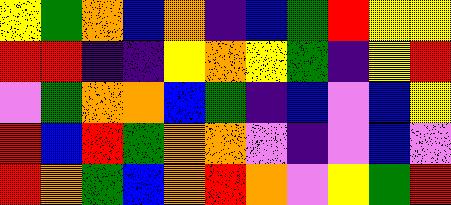[["yellow", "green", "orange", "blue", "orange", "indigo", "blue", "green", "red", "yellow", "yellow"], ["red", "red", "indigo", "indigo", "yellow", "orange", "yellow", "green", "indigo", "yellow", "red"], ["violet", "green", "orange", "orange", "blue", "green", "indigo", "blue", "violet", "blue", "yellow"], ["red", "blue", "red", "green", "orange", "orange", "violet", "indigo", "violet", "blue", "violet"], ["red", "orange", "green", "blue", "orange", "red", "orange", "violet", "yellow", "green", "red"]]